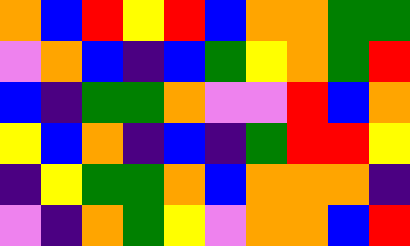[["orange", "blue", "red", "yellow", "red", "blue", "orange", "orange", "green", "green"], ["violet", "orange", "blue", "indigo", "blue", "green", "yellow", "orange", "green", "red"], ["blue", "indigo", "green", "green", "orange", "violet", "violet", "red", "blue", "orange"], ["yellow", "blue", "orange", "indigo", "blue", "indigo", "green", "red", "red", "yellow"], ["indigo", "yellow", "green", "green", "orange", "blue", "orange", "orange", "orange", "indigo"], ["violet", "indigo", "orange", "green", "yellow", "violet", "orange", "orange", "blue", "red"]]